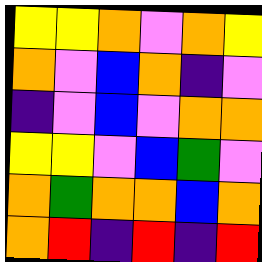[["yellow", "yellow", "orange", "violet", "orange", "yellow"], ["orange", "violet", "blue", "orange", "indigo", "violet"], ["indigo", "violet", "blue", "violet", "orange", "orange"], ["yellow", "yellow", "violet", "blue", "green", "violet"], ["orange", "green", "orange", "orange", "blue", "orange"], ["orange", "red", "indigo", "red", "indigo", "red"]]